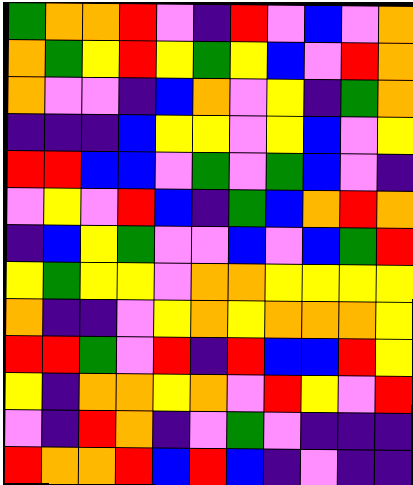[["green", "orange", "orange", "red", "violet", "indigo", "red", "violet", "blue", "violet", "orange"], ["orange", "green", "yellow", "red", "yellow", "green", "yellow", "blue", "violet", "red", "orange"], ["orange", "violet", "violet", "indigo", "blue", "orange", "violet", "yellow", "indigo", "green", "orange"], ["indigo", "indigo", "indigo", "blue", "yellow", "yellow", "violet", "yellow", "blue", "violet", "yellow"], ["red", "red", "blue", "blue", "violet", "green", "violet", "green", "blue", "violet", "indigo"], ["violet", "yellow", "violet", "red", "blue", "indigo", "green", "blue", "orange", "red", "orange"], ["indigo", "blue", "yellow", "green", "violet", "violet", "blue", "violet", "blue", "green", "red"], ["yellow", "green", "yellow", "yellow", "violet", "orange", "orange", "yellow", "yellow", "yellow", "yellow"], ["orange", "indigo", "indigo", "violet", "yellow", "orange", "yellow", "orange", "orange", "orange", "yellow"], ["red", "red", "green", "violet", "red", "indigo", "red", "blue", "blue", "red", "yellow"], ["yellow", "indigo", "orange", "orange", "yellow", "orange", "violet", "red", "yellow", "violet", "red"], ["violet", "indigo", "red", "orange", "indigo", "violet", "green", "violet", "indigo", "indigo", "indigo"], ["red", "orange", "orange", "red", "blue", "red", "blue", "indigo", "violet", "indigo", "indigo"]]